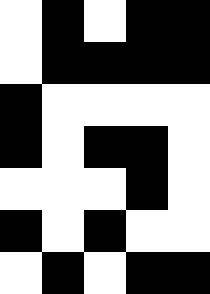[["white", "black", "white", "black", "black"], ["white", "black", "black", "black", "black"], ["black", "white", "white", "white", "white"], ["black", "white", "black", "black", "white"], ["white", "white", "white", "black", "white"], ["black", "white", "black", "white", "white"], ["white", "black", "white", "black", "black"]]